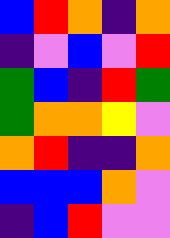[["blue", "red", "orange", "indigo", "orange"], ["indigo", "violet", "blue", "violet", "red"], ["green", "blue", "indigo", "red", "green"], ["green", "orange", "orange", "yellow", "violet"], ["orange", "red", "indigo", "indigo", "orange"], ["blue", "blue", "blue", "orange", "violet"], ["indigo", "blue", "red", "violet", "violet"]]